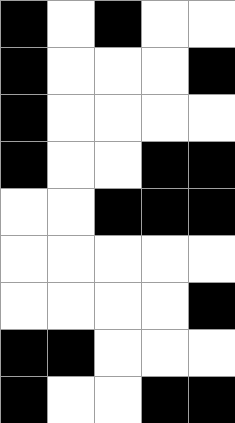[["black", "white", "black", "white", "white"], ["black", "white", "white", "white", "black"], ["black", "white", "white", "white", "white"], ["black", "white", "white", "black", "black"], ["white", "white", "black", "black", "black"], ["white", "white", "white", "white", "white"], ["white", "white", "white", "white", "black"], ["black", "black", "white", "white", "white"], ["black", "white", "white", "black", "black"]]